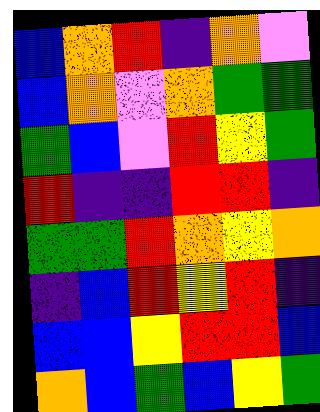[["blue", "orange", "red", "indigo", "orange", "violet"], ["blue", "orange", "violet", "orange", "green", "green"], ["green", "blue", "violet", "red", "yellow", "green"], ["red", "indigo", "indigo", "red", "red", "indigo"], ["green", "green", "red", "orange", "yellow", "orange"], ["indigo", "blue", "red", "yellow", "red", "indigo"], ["blue", "blue", "yellow", "red", "red", "blue"], ["orange", "blue", "green", "blue", "yellow", "green"]]